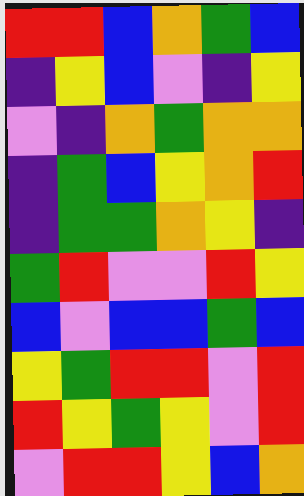[["red", "red", "blue", "orange", "green", "blue"], ["indigo", "yellow", "blue", "violet", "indigo", "yellow"], ["violet", "indigo", "orange", "green", "orange", "orange"], ["indigo", "green", "blue", "yellow", "orange", "red"], ["indigo", "green", "green", "orange", "yellow", "indigo"], ["green", "red", "violet", "violet", "red", "yellow"], ["blue", "violet", "blue", "blue", "green", "blue"], ["yellow", "green", "red", "red", "violet", "red"], ["red", "yellow", "green", "yellow", "violet", "red"], ["violet", "red", "red", "yellow", "blue", "orange"]]